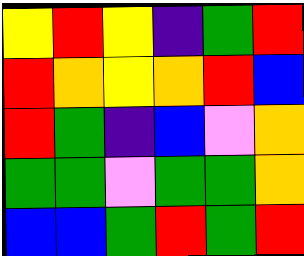[["yellow", "red", "yellow", "indigo", "green", "red"], ["red", "orange", "yellow", "orange", "red", "blue"], ["red", "green", "indigo", "blue", "violet", "orange"], ["green", "green", "violet", "green", "green", "orange"], ["blue", "blue", "green", "red", "green", "red"]]